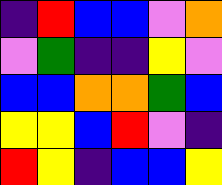[["indigo", "red", "blue", "blue", "violet", "orange"], ["violet", "green", "indigo", "indigo", "yellow", "violet"], ["blue", "blue", "orange", "orange", "green", "blue"], ["yellow", "yellow", "blue", "red", "violet", "indigo"], ["red", "yellow", "indigo", "blue", "blue", "yellow"]]